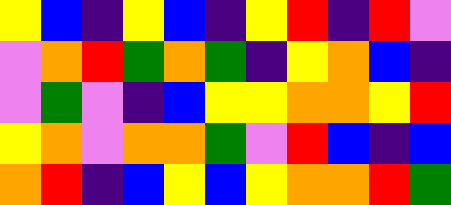[["yellow", "blue", "indigo", "yellow", "blue", "indigo", "yellow", "red", "indigo", "red", "violet"], ["violet", "orange", "red", "green", "orange", "green", "indigo", "yellow", "orange", "blue", "indigo"], ["violet", "green", "violet", "indigo", "blue", "yellow", "yellow", "orange", "orange", "yellow", "red"], ["yellow", "orange", "violet", "orange", "orange", "green", "violet", "red", "blue", "indigo", "blue"], ["orange", "red", "indigo", "blue", "yellow", "blue", "yellow", "orange", "orange", "red", "green"]]